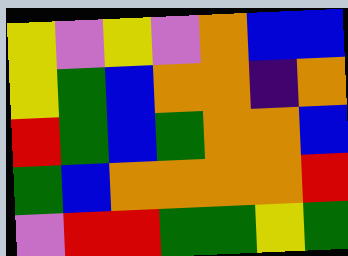[["yellow", "violet", "yellow", "violet", "orange", "blue", "blue"], ["yellow", "green", "blue", "orange", "orange", "indigo", "orange"], ["red", "green", "blue", "green", "orange", "orange", "blue"], ["green", "blue", "orange", "orange", "orange", "orange", "red"], ["violet", "red", "red", "green", "green", "yellow", "green"]]